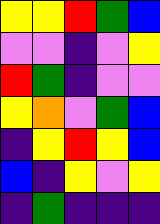[["yellow", "yellow", "red", "green", "blue"], ["violet", "violet", "indigo", "violet", "yellow"], ["red", "green", "indigo", "violet", "violet"], ["yellow", "orange", "violet", "green", "blue"], ["indigo", "yellow", "red", "yellow", "blue"], ["blue", "indigo", "yellow", "violet", "yellow"], ["indigo", "green", "indigo", "indigo", "indigo"]]